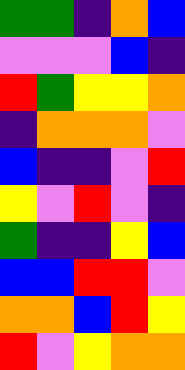[["green", "green", "indigo", "orange", "blue"], ["violet", "violet", "violet", "blue", "indigo"], ["red", "green", "yellow", "yellow", "orange"], ["indigo", "orange", "orange", "orange", "violet"], ["blue", "indigo", "indigo", "violet", "red"], ["yellow", "violet", "red", "violet", "indigo"], ["green", "indigo", "indigo", "yellow", "blue"], ["blue", "blue", "red", "red", "violet"], ["orange", "orange", "blue", "red", "yellow"], ["red", "violet", "yellow", "orange", "orange"]]